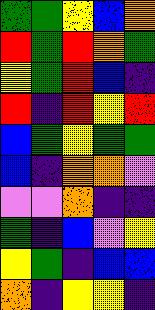[["green", "green", "yellow", "blue", "orange"], ["red", "green", "red", "orange", "green"], ["yellow", "green", "red", "blue", "indigo"], ["red", "indigo", "red", "yellow", "red"], ["blue", "green", "yellow", "green", "green"], ["blue", "indigo", "orange", "orange", "violet"], ["violet", "violet", "orange", "indigo", "indigo"], ["green", "indigo", "blue", "violet", "yellow"], ["yellow", "green", "indigo", "blue", "blue"], ["orange", "indigo", "yellow", "yellow", "indigo"]]